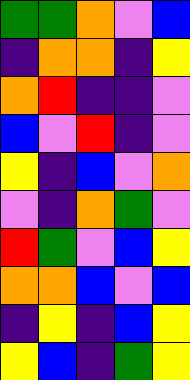[["green", "green", "orange", "violet", "blue"], ["indigo", "orange", "orange", "indigo", "yellow"], ["orange", "red", "indigo", "indigo", "violet"], ["blue", "violet", "red", "indigo", "violet"], ["yellow", "indigo", "blue", "violet", "orange"], ["violet", "indigo", "orange", "green", "violet"], ["red", "green", "violet", "blue", "yellow"], ["orange", "orange", "blue", "violet", "blue"], ["indigo", "yellow", "indigo", "blue", "yellow"], ["yellow", "blue", "indigo", "green", "yellow"]]